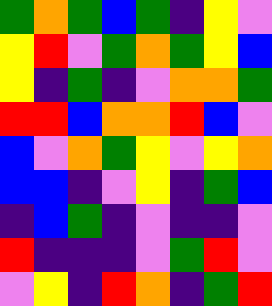[["green", "orange", "green", "blue", "green", "indigo", "yellow", "violet"], ["yellow", "red", "violet", "green", "orange", "green", "yellow", "blue"], ["yellow", "indigo", "green", "indigo", "violet", "orange", "orange", "green"], ["red", "red", "blue", "orange", "orange", "red", "blue", "violet"], ["blue", "violet", "orange", "green", "yellow", "violet", "yellow", "orange"], ["blue", "blue", "indigo", "violet", "yellow", "indigo", "green", "blue"], ["indigo", "blue", "green", "indigo", "violet", "indigo", "indigo", "violet"], ["red", "indigo", "indigo", "indigo", "violet", "green", "red", "violet"], ["violet", "yellow", "indigo", "red", "orange", "indigo", "green", "red"]]